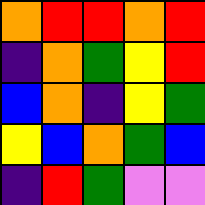[["orange", "red", "red", "orange", "red"], ["indigo", "orange", "green", "yellow", "red"], ["blue", "orange", "indigo", "yellow", "green"], ["yellow", "blue", "orange", "green", "blue"], ["indigo", "red", "green", "violet", "violet"]]